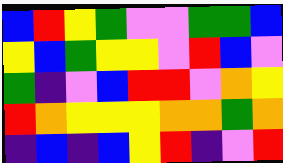[["blue", "red", "yellow", "green", "violet", "violet", "green", "green", "blue"], ["yellow", "blue", "green", "yellow", "yellow", "violet", "red", "blue", "violet"], ["green", "indigo", "violet", "blue", "red", "red", "violet", "orange", "yellow"], ["red", "orange", "yellow", "yellow", "yellow", "orange", "orange", "green", "orange"], ["indigo", "blue", "indigo", "blue", "yellow", "red", "indigo", "violet", "red"]]